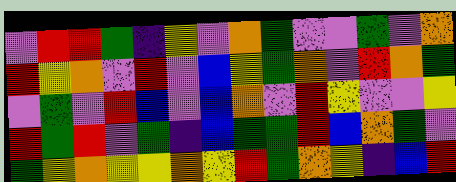[["violet", "red", "red", "green", "indigo", "yellow", "violet", "orange", "green", "violet", "violet", "green", "violet", "orange"], ["red", "yellow", "orange", "violet", "red", "violet", "blue", "yellow", "green", "orange", "violet", "red", "orange", "green"], ["violet", "green", "violet", "red", "blue", "violet", "blue", "orange", "violet", "red", "yellow", "violet", "violet", "yellow"], ["red", "green", "red", "violet", "green", "indigo", "blue", "green", "green", "red", "blue", "orange", "green", "violet"], ["green", "yellow", "orange", "yellow", "yellow", "orange", "yellow", "red", "green", "orange", "yellow", "indigo", "blue", "red"]]